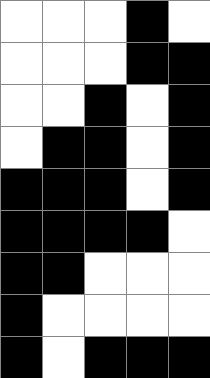[["white", "white", "white", "black", "white"], ["white", "white", "white", "black", "black"], ["white", "white", "black", "white", "black"], ["white", "black", "black", "white", "black"], ["black", "black", "black", "white", "black"], ["black", "black", "black", "black", "white"], ["black", "black", "white", "white", "white"], ["black", "white", "white", "white", "white"], ["black", "white", "black", "black", "black"]]